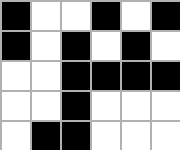[["black", "white", "white", "black", "white", "black"], ["black", "white", "black", "white", "black", "white"], ["white", "white", "black", "black", "black", "black"], ["white", "white", "black", "white", "white", "white"], ["white", "black", "black", "white", "white", "white"]]